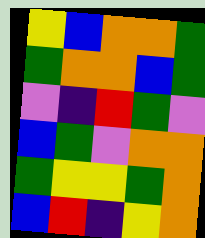[["yellow", "blue", "orange", "orange", "green"], ["green", "orange", "orange", "blue", "green"], ["violet", "indigo", "red", "green", "violet"], ["blue", "green", "violet", "orange", "orange"], ["green", "yellow", "yellow", "green", "orange"], ["blue", "red", "indigo", "yellow", "orange"]]